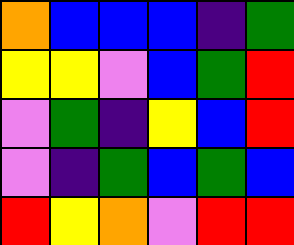[["orange", "blue", "blue", "blue", "indigo", "green"], ["yellow", "yellow", "violet", "blue", "green", "red"], ["violet", "green", "indigo", "yellow", "blue", "red"], ["violet", "indigo", "green", "blue", "green", "blue"], ["red", "yellow", "orange", "violet", "red", "red"]]